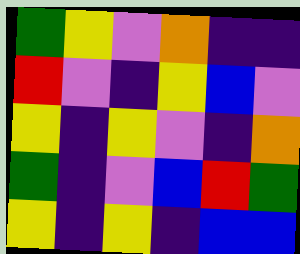[["green", "yellow", "violet", "orange", "indigo", "indigo"], ["red", "violet", "indigo", "yellow", "blue", "violet"], ["yellow", "indigo", "yellow", "violet", "indigo", "orange"], ["green", "indigo", "violet", "blue", "red", "green"], ["yellow", "indigo", "yellow", "indigo", "blue", "blue"]]